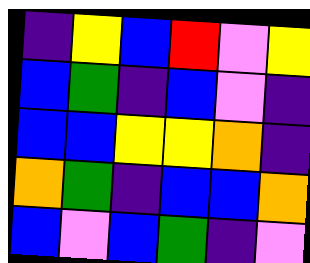[["indigo", "yellow", "blue", "red", "violet", "yellow"], ["blue", "green", "indigo", "blue", "violet", "indigo"], ["blue", "blue", "yellow", "yellow", "orange", "indigo"], ["orange", "green", "indigo", "blue", "blue", "orange"], ["blue", "violet", "blue", "green", "indigo", "violet"]]